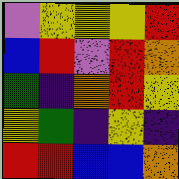[["violet", "yellow", "yellow", "yellow", "red"], ["blue", "red", "violet", "red", "orange"], ["green", "indigo", "orange", "red", "yellow"], ["yellow", "green", "indigo", "yellow", "indigo"], ["red", "red", "blue", "blue", "orange"]]